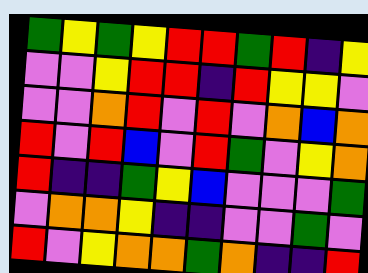[["green", "yellow", "green", "yellow", "red", "red", "green", "red", "indigo", "yellow"], ["violet", "violet", "yellow", "red", "red", "indigo", "red", "yellow", "yellow", "violet"], ["violet", "violet", "orange", "red", "violet", "red", "violet", "orange", "blue", "orange"], ["red", "violet", "red", "blue", "violet", "red", "green", "violet", "yellow", "orange"], ["red", "indigo", "indigo", "green", "yellow", "blue", "violet", "violet", "violet", "green"], ["violet", "orange", "orange", "yellow", "indigo", "indigo", "violet", "violet", "green", "violet"], ["red", "violet", "yellow", "orange", "orange", "green", "orange", "indigo", "indigo", "red"]]